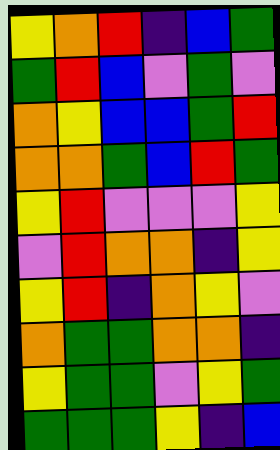[["yellow", "orange", "red", "indigo", "blue", "green"], ["green", "red", "blue", "violet", "green", "violet"], ["orange", "yellow", "blue", "blue", "green", "red"], ["orange", "orange", "green", "blue", "red", "green"], ["yellow", "red", "violet", "violet", "violet", "yellow"], ["violet", "red", "orange", "orange", "indigo", "yellow"], ["yellow", "red", "indigo", "orange", "yellow", "violet"], ["orange", "green", "green", "orange", "orange", "indigo"], ["yellow", "green", "green", "violet", "yellow", "green"], ["green", "green", "green", "yellow", "indigo", "blue"]]